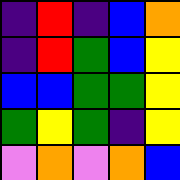[["indigo", "red", "indigo", "blue", "orange"], ["indigo", "red", "green", "blue", "yellow"], ["blue", "blue", "green", "green", "yellow"], ["green", "yellow", "green", "indigo", "yellow"], ["violet", "orange", "violet", "orange", "blue"]]